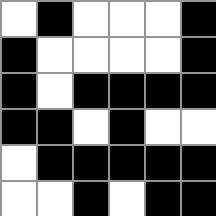[["white", "black", "white", "white", "white", "black"], ["black", "white", "white", "white", "white", "black"], ["black", "white", "black", "black", "black", "black"], ["black", "black", "white", "black", "white", "white"], ["white", "black", "black", "black", "black", "black"], ["white", "white", "black", "white", "black", "black"]]